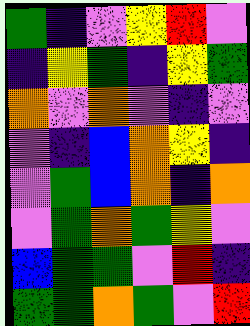[["green", "indigo", "violet", "yellow", "red", "violet"], ["indigo", "yellow", "green", "indigo", "yellow", "green"], ["orange", "violet", "orange", "violet", "indigo", "violet"], ["violet", "indigo", "blue", "orange", "yellow", "indigo"], ["violet", "green", "blue", "orange", "indigo", "orange"], ["violet", "green", "orange", "green", "yellow", "violet"], ["blue", "green", "green", "violet", "red", "indigo"], ["green", "green", "orange", "green", "violet", "red"]]